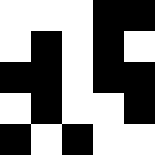[["white", "white", "white", "black", "black"], ["white", "black", "white", "black", "white"], ["black", "black", "white", "black", "black"], ["white", "black", "white", "white", "black"], ["black", "white", "black", "white", "white"]]